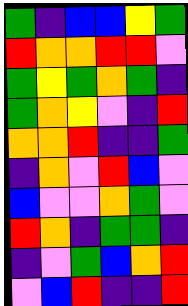[["green", "indigo", "blue", "blue", "yellow", "green"], ["red", "orange", "orange", "red", "red", "violet"], ["green", "yellow", "green", "orange", "green", "indigo"], ["green", "orange", "yellow", "violet", "indigo", "red"], ["orange", "orange", "red", "indigo", "indigo", "green"], ["indigo", "orange", "violet", "red", "blue", "violet"], ["blue", "violet", "violet", "orange", "green", "violet"], ["red", "orange", "indigo", "green", "green", "indigo"], ["indigo", "violet", "green", "blue", "orange", "red"], ["violet", "blue", "red", "indigo", "indigo", "red"]]